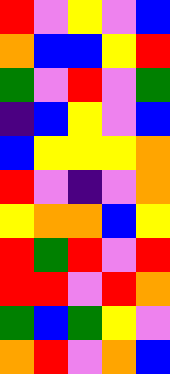[["red", "violet", "yellow", "violet", "blue"], ["orange", "blue", "blue", "yellow", "red"], ["green", "violet", "red", "violet", "green"], ["indigo", "blue", "yellow", "violet", "blue"], ["blue", "yellow", "yellow", "yellow", "orange"], ["red", "violet", "indigo", "violet", "orange"], ["yellow", "orange", "orange", "blue", "yellow"], ["red", "green", "red", "violet", "red"], ["red", "red", "violet", "red", "orange"], ["green", "blue", "green", "yellow", "violet"], ["orange", "red", "violet", "orange", "blue"]]